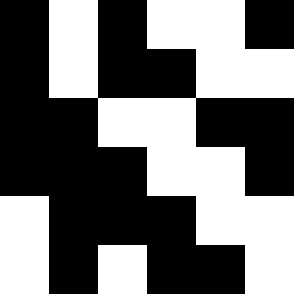[["black", "white", "black", "white", "white", "black"], ["black", "white", "black", "black", "white", "white"], ["black", "black", "white", "white", "black", "black"], ["black", "black", "black", "white", "white", "black"], ["white", "black", "black", "black", "white", "white"], ["white", "black", "white", "black", "black", "white"]]